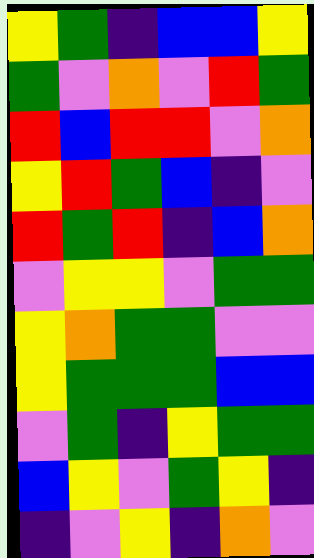[["yellow", "green", "indigo", "blue", "blue", "yellow"], ["green", "violet", "orange", "violet", "red", "green"], ["red", "blue", "red", "red", "violet", "orange"], ["yellow", "red", "green", "blue", "indigo", "violet"], ["red", "green", "red", "indigo", "blue", "orange"], ["violet", "yellow", "yellow", "violet", "green", "green"], ["yellow", "orange", "green", "green", "violet", "violet"], ["yellow", "green", "green", "green", "blue", "blue"], ["violet", "green", "indigo", "yellow", "green", "green"], ["blue", "yellow", "violet", "green", "yellow", "indigo"], ["indigo", "violet", "yellow", "indigo", "orange", "violet"]]